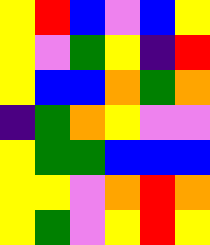[["yellow", "red", "blue", "violet", "blue", "yellow"], ["yellow", "violet", "green", "yellow", "indigo", "red"], ["yellow", "blue", "blue", "orange", "green", "orange"], ["indigo", "green", "orange", "yellow", "violet", "violet"], ["yellow", "green", "green", "blue", "blue", "blue"], ["yellow", "yellow", "violet", "orange", "red", "orange"], ["yellow", "green", "violet", "yellow", "red", "yellow"]]